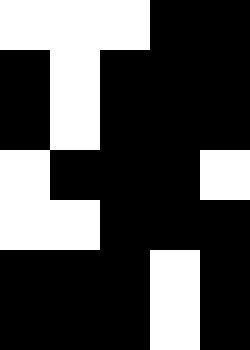[["white", "white", "white", "black", "black"], ["black", "white", "black", "black", "black"], ["black", "white", "black", "black", "black"], ["white", "black", "black", "black", "white"], ["white", "white", "black", "black", "black"], ["black", "black", "black", "white", "black"], ["black", "black", "black", "white", "black"]]